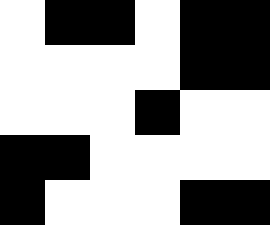[["white", "black", "black", "white", "black", "black"], ["white", "white", "white", "white", "black", "black"], ["white", "white", "white", "black", "white", "white"], ["black", "black", "white", "white", "white", "white"], ["black", "white", "white", "white", "black", "black"]]